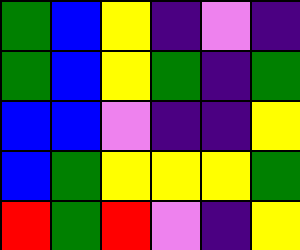[["green", "blue", "yellow", "indigo", "violet", "indigo"], ["green", "blue", "yellow", "green", "indigo", "green"], ["blue", "blue", "violet", "indigo", "indigo", "yellow"], ["blue", "green", "yellow", "yellow", "yellow", "green"], ["red", "green", "red", "violet", "indigo", "yellow"]]